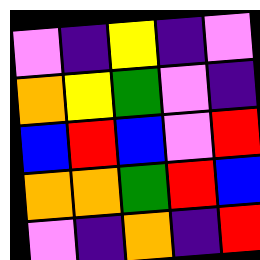[["violet", "indigo", "yellow", "indigo", "violet"], ["orange", "yellow", "green", "violet", "indigo"], ["blue", "red", "blue", "violet", "red"], ["orange", "orange", "green", "red", "blue"], ["violet", "indigo", "orange", "indigo", "red"]]